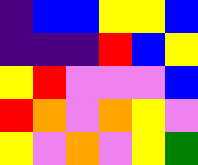[["indigo", "blue", "blue", "yellow", "yellow", "blue"], ["indigo", "indigo", "indigo", "red", "blue", "yellow"], ["yellow", "red", "violet", "violet", "violet", "blue"], ["red", "orange", "violet", "orange", "yellow", "violet"], ["yellow", "violet", "orange", "violet", "yellow", "green"]]